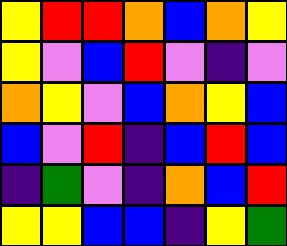[["yellow", "red", "red", "orange", "blue", "orange", "yellow"], ["yellow", "violet", "blue", "red", "violet", "indigo", "violet"], ["orange", "yellow", "violet", "blue", "orange", "yellow", "blue"], ["blue", "violet", "red", "indigo", "blue", "red", "blue"], ["indigo", "green", "violet", "indigo", "orange", "blue", "red"], ["yellow", "yellow", "blue", "blue", "indigo", "yellow", "green"]]